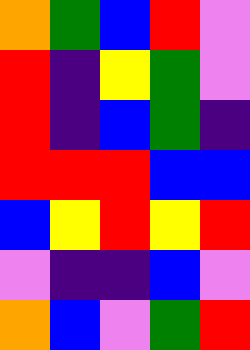[["orange", "green", "blue", "red", "violet"], ["red", "indigo", "yellow", "green", "violet"], ["red", "indigo", "blue", "green", "indigo"], ["red", "red", "red", "blue", "blue"], ["blue", "yellow", "red", "yellow", "red"], ["violet", "indigo", "indigo", "blue", "violet"], ["orange", "blue", "violet", "green", "red"]]